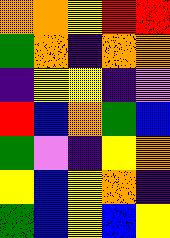[["orange", "orange", "yellow", "red", "red"], ["green", "orange", "indigo", "orange", "orange"], ["indigo", "yellow", "yellow", "indigo", "violet"], ["red", "blue", "orange", "green", "blue"], ["green", "violet", "indigo", "yellow", "orange"], ["yellow", "blue", "yellow", "orange", "indigo"], ["green", "blue", "yellow", "blue", "yellow"]]